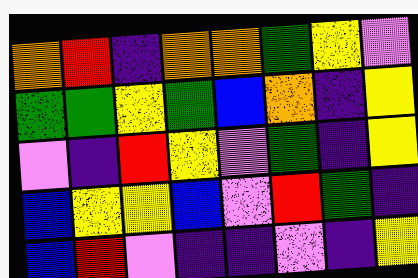[["orange", "red", "indigo", "orange", "orange", "green", "yellow", "violet"], ["green", "green", "yellow", "green", "blue", "orange", "indigo", "yellow"], ["violet", "indigo", "red", "yellow", "violet", "green", "indigo", "yellow"], ["blue", "yellow", "yellow", "blue", "violet", "red", "green", "indigo"], ["blue", "red", "violet", "indigo", "indigo", "violet", "indigo", "yellow"]]